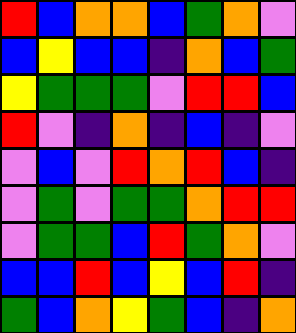[["red", "blue", "orange", "orange", "blue", "green", "orange", "violet"], ["blue", "yellow", "blue", "blue", "indigo", "orange", "blue", "green"], ["yellow", "green", "green", "green", "violet", "red", "red", "blue"], ["red", "violet", "indigo", "orange", "indigo", "blue", "indigo", "violet"], ["violet", "blue", "violet", "red", "orange", "red", "blue", "indigo"], ["violet", "green", "violet", "green", "green", "orange", "red", "red"], ["violet", "green", "green", "blue", "red", "green", "orange", "violet"], ["blue", "blue", "red", "blue", "yellow", "blue", "red", "indigo"], ["green", "blue", "orange", "yellow", "green", "blue", "indigo", "orange"]]